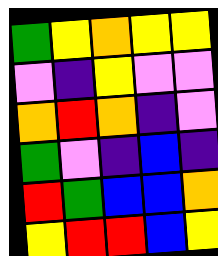[["green", "yellow", "orange", "yellow", "yellow"], ["violet", "indigo", "yellow", "violet", "violet"], ["orange", "red", "orange", "indigo", "violet"], ["green", "violet", "indigo", "blue", "indigo"], ["red", "green", "blue", "blue", "orange"], ["yellow", "red", "red", "blue", "yellow"]]